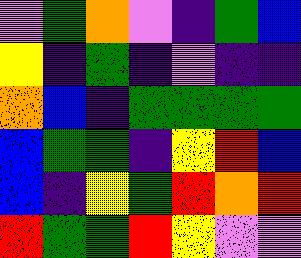[["violet", "green", "orange", "violet", "indigo", "green", "blue"], ["yellow", "indigo", "green", "indigo", "violet", "indigo", "indigo"], ["orange", "blue", "indigo", "green", "green", "green", "green"], ["blue", "green", "green", "indigo", "yellow", "red", "blue"], ["blue", "indigo", "yellow", "green", "red", "orange", "red"], ["red", "green", "green", "red", "yellow", "violet", "violet"]]